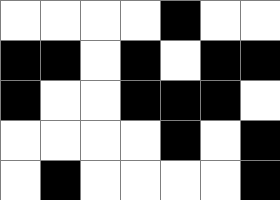[["white", "white", "white", "white", "black", "white", "white"], ["black", "black", "white", "black", "white", "black", "black"], ["black", "white", "white", "black", "black", "black", "white"], ["white", "white", "white", "white", "black", "white", "black"], ["white", "black", "white", "white", "white", "white", "black"]]